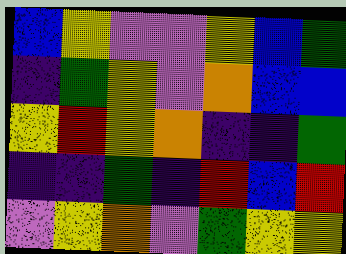[["blue", "yellow", "violet", "violet", "yellow", "blue", "green"], ["indigo", "green", "yellow", "violet", "orange", "blue", "blue"], ["yellow", "red", "yellow", "orange", "indigo", "indigo", "green"], ["indigo", "indigo", "green", "indigo", "red", "blue", "red"], ["violet", "yellow", "orange", "violet", "green", "yellow", "yellow"]]